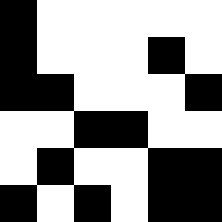[["black", "white", "white", "white", "white", "white"], ["black", "white", "white", "white", "black", "white"], ["black", "black", "white", "white", "white", "black"], ["white", "white", "black", "black", "white", "white"], ["white", "black", "white", "white", "black", "black"], ["black", "white", "black", "white", "black", "black"]]